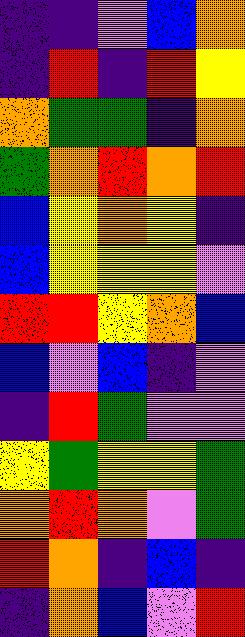[["indigo", "indigo", "violet", "blue", "orange"], ["indigo", "red", "indigo", "red", "yellow"], ["orange", "green", "green", "indigo", "orange"], ["green", "orange", "red", "orange", "red"], ["blue", "yellow", "orange", "yellow", "indigo"], ["blue", "yellow", "yellow", "yellow", "violet"], ["red", "red", "yellow", "orange", "blue"], ["blue", "violet", "blue", "indigo", "violet"], ["indigo", "red", "green", "violet", "violet"], ["yellow", "green", "yellow", "yellow", "green"], ["orange", "red", "orange", "violet", "green"], ["red", "orange", "indigo", "blue", "indigo"], ["indigo", "orange", "blue", "violet", "red"]]